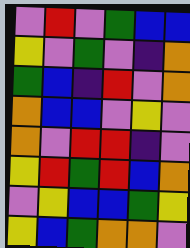[["violet", "red", "violet", "green", "blue", "blue"], ["yellow", "violet", "green", "violet", "indigo", "orange"], ["green", "blue", "indigo", "red", "violet", "orange"], ["orange", "blue", "blue", "violet", "yellow", "violet"], ["orange", "violet", "red", "red", "indigo", "violet"], ["yellow", "red", "green", "red", "blue", "orange"], ["violet", "yellow", "blue", "blue", "green", "yellow"], ["yellow", "blue", "green", "orange", "orange", "violet"]]